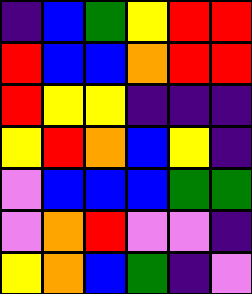[["indigo", "blue", "green", "yellow", "red", "red"], ["red", "blue", "blue", "orange", "red", "red"], ["red", "yellow", "yellow", "indigo", "indigo", "indigo"], ["yellow", "red", "orange", "blue", "yellow", "indigo"], ["violet", "blue", "blue", "blue", "green", "green"], ["violet", "orange", "red", "violet", "violet", "indigo"], ["yellow", "orange", "blue", "green", "indigo", "violet"]]